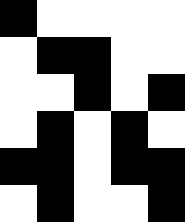[["black", "white", "white", "white", "white"], ["white", "black", "black", "white", "white"], ["white", "white", "black", "white", "black"], ["white", "black", "white", "black", "white"], ["black", "black", "white", "black", "black"], ["white", "black", "white", "white", "black"]]